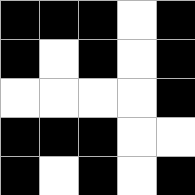[["black", "black", "black", "white", "black"], ["black", "white", "black", "white", "black"], ["white", "white", "white", "white", "black"], ["black", "black", "black", "white", "white"], ["black", "white", "black", "white", "black"]]